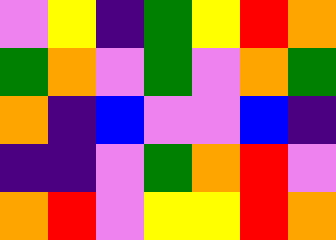[["violet", "yellow", "indigo", "green", "yellow", "red", "orange"], ["green", "orange", "violet", "green", "violet", "orange", "green"], ["orange", "indigo", "blue", "violet", "violet", "blue", "indigo"], ["indigo", "indigo", "violet", "green", "orange", "red", "violet"], ["orange", "red", "violet", "yellow", "yellow", "red", "orange"]]